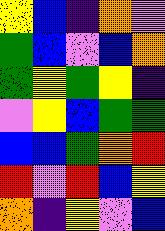[["yellow", "blue", "indigo", "orange", "violet"], ["green", "blue", "violet", "blue", "orange"], ["green", "yellow", "green", "yellow", "indigo"], ["violet", "yellow", "blue", "green", "green"], ["blue", "blue", "green", "orange", "red"], ["red", "violet", "red", "blue", "yellow"], ["orange", "indigo", "yellow", "violet", "blue"]]